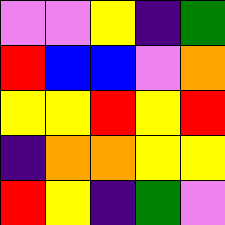[["violet", "violet", "yellow", "indigo", "green"], ["red", "blue", "blue", "violet", "orange"], ["yellow", "yellow", "red", "yellow", "red"], ["indigo", "orange", "orange", "yellow", "yellow"], ["red", "yellow", "indigo", "green", "violet"]]